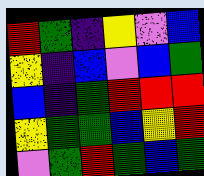[["red", "green", "indigo", "yellow", "violet", "blue"], ["yellow", "indigo", "blue", "violet", "blue", "green"], ["blue", "indigo", "green", "red", "red", "red"], ["yellow", "green", "green", "blue", "yellow", "red"], ["violet", "green", "red", "green", "blue", "green"]]